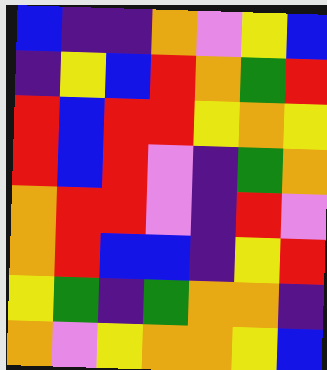[["blue", "indigo", "indigo", "orange", "violet", "yellow", "blue"], ["indigo", "yellow", "blue", "red", "orange", "green", "red"], ["red", "blue", "red", "red", "yellow", "orange", "yellow"], ["red", "blue", "red", "violet", "indigo", "green", "orange"], ["orange", "red", "red", "violet", "indigo", "red", "violet"], ["orange", "red", "blue", "blue", "indigo", "yellow", "red"], ["yellow", "green", "indigo", "green", "orange", "orange", "indigo"], ["orange", "violet", "yellow", "orange", "orange", "yellow", "blue"]]